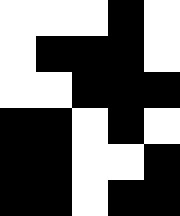[["white", "white", "white", "black", "white"], ["white", "black", "black", "black", "white"], ["white", "white", "black", "black", "black"], ["black", "black", "white", "black", "white"], ["black", "black", "white", "white", "black"], ["black", "black", "white", "black", "black"]]